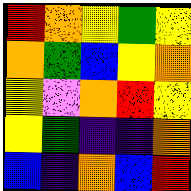[["red", "orange", "yellow", "green", "yellow"], ["orange", "green", "blue", "yellow", "orange"], ["yellow", "violet", "orange", "red", "yellow"], ["yellow", "green", "indigo", "indigo", "orange"], ["blue", "indigo", "orange", "blue", "red"]]